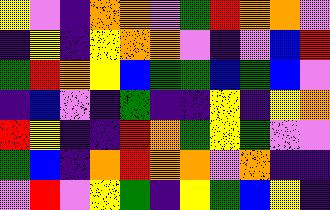[["yellow", "violet", "indigo", "orange", "orange", "violet", "green", "red", "orange", "orange", "violet"], ["indigo", "yellow", "indigo", "yellow", "orange", "orange", "violet", "indigo", "violet", "blue", "red"], ["green", "red", "orange", "yellow", "blue", "green", "green", "blue", "green", "blue", "violet"], ["indigo", "blue", "violet", "indigo", "green", "indigo", "indigo", "yellow", "indigo", "yellow", "orange"], ["red", "yellow", "indigo", "indigo", "red", "orange", "green", "yellow", "green", "violet", "violet"], ["green", "blue", "indigo", "orange", "red", "orange", "orange", "violet", "orange", "indigo", "indigo"], ["violet", "red", "violet", "yellow", "green", "indigo", "yellow", "green", "blue", "yellow", "indigo"]]